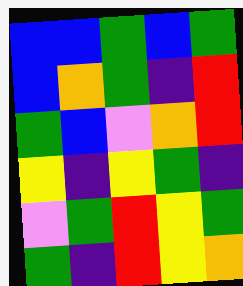[["blue", "blue", "green", "blue", "green"], ["blue", "orange", "green", "indigo", "red"], ["green", "blue", "violet", "orange", "red"], ["yellow", "indigo", "yellow", "green", "indigo"], ["violet", "green", "red", "yellow", "green"], ["green", "indigo", "red", "yellow", "orange"]]